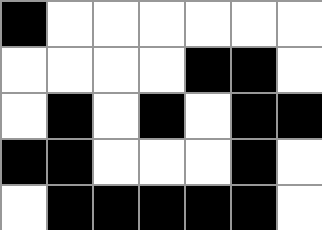[["black", "white", "white", "white", "white", "white", "white"], ["white", "white", "white", "white", "black", "black", "white"], ["white", "black", "white", "black", "white", "black", "black"], ["black", "black", "white", "white", "white", "black", "white"], ["white", "black", "black", "black", "black", "black", "white"]]